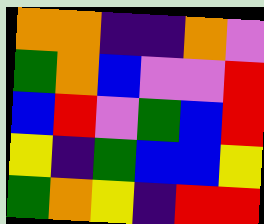[["orange", "orange", "indigo", "indigo", "orange", "violet"], ["green", "orange", "blue", "violet", "violet", "red"], ["blue", "red", "violet", "green", "blue", "red"], ["yellow", "indigo", "green", "blue", "blue", "yellow"], ["green", "orange", "yellow", "indigo", "red", "red"]]